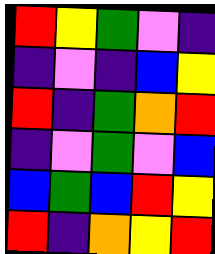[["red", "yellow", "green", "violet", "indigo"], ["indigo", "violet", "indigo", "blue", "yellow"], ["red", "indigo", "green", "orange", "red"], ["indigo", "violet", "green", "violet", "blue"], ["blue", "green", "blue", "red", "yellow"], ["red", "indigo", "orange", "yellow", "red"]]